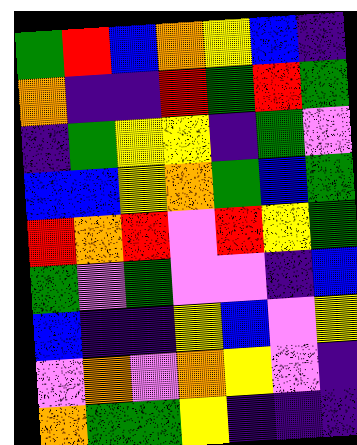[["green", "red", "blue", "orange", "yellow", "blue", "indigo"], ["orange", "indigo", "indigo", "red", "green", "red", "green"], ["indigo", "green", "yellow", "yellow", "indigo", "green", "violet"], ["blue", "blue", "yellow", "orange", "green", "blue", "green"], ["red", "orange", "red", "violet", "red", "yellow", "green"], ["green", "violet", "green", "violet", "violet", "indigo", "blue"], ["blue", "indigo", "indigo", "yellow", "blue", "violet", "yellow"], ["violet", "orange", "violet", "orange", "yellow", "violet", "indigo"], ["orange", "green", "green", "yellow", "indigo", "indigo", "indigo"]]